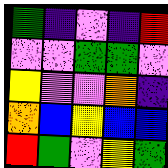[["green", "indigo", "violet", "indigo", "red"], ["violet", "violet", "green", "green", "violet"], ["yellow", "violet", "violet", "orange", "indigo"], ["orange", "blue", "yellow", "blue", "blue"], ["red", "green", "violet", "yellow", "green"]]